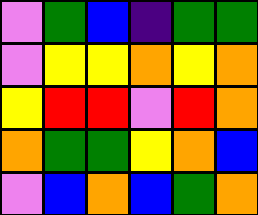[["violet", "green", "blue", "indigo", "green", "green"], ["violet", "yellow", "yellow", "orange", "yellow", "orange"], ["yellow", "red", "red", "violet", "red", "orange"], ["orange", "green", "green", "yellow", "orange", "blue"], ["violet", "blue", "orange", "blue", "green", "orange"]]